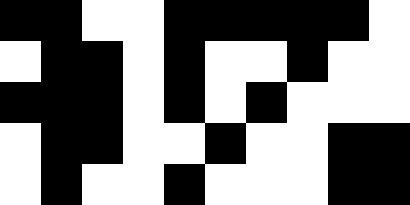[["black", "black", "white", "white", "black", "black", "black", "black", "black", "white"], ["white", "black", "black", "white", "black", "white", "white", "black", "white", "white"], ["black", "black", "black", "white", "black", "white", "black", "white", "white", "white"], ["white", "black", "black", "white", "white", "black", "white", "white", "black", "black"], ["white", "black", "white", "white", "black", "white", "white", "white", "black", "black"]]